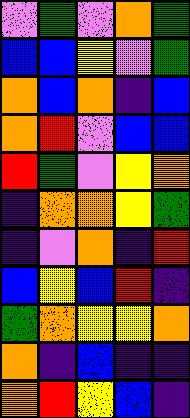[["violet", "green", "violet", "orange", "green"], ["blue", "blue", "yellow", "violet", "green"], ["orange", "blue", "orange", "indigo", "blue"], ["orange", "red", "violet", "blue", "blue"], ["red", "green", "violet", "yellow", "orange"], ["indigo", "orange", "orange", "yellow", "green"], ["indigo", "violet", "orange", "indigo", "red"], ["blue", "yellow", "blue", "red", "indigo"], ["green", "orange", "yellow", "yellow", "orange"], ["orange", "indigo", "blue", "indigo", "indigo"], ["orange", "red", "yellow", "blue", "indigo"]]